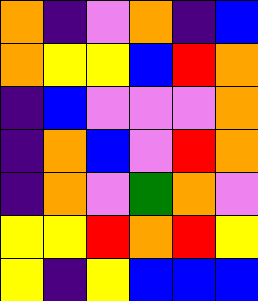[["orange", "indigo", "violet", "orange", "indigo", "blue"], ["orange", "yellow", "yellow", "blue", "red", "orange"], ["indigo", "blue", "violet", "violet", "violet", "orange"], ["indigo", "orange", "blue", "violet", "red", "orange"], ["indigo", "orange", "violet", "green", "orange", "violet"], ["yellow", "yellow", "red", "orange", "red", "yellow"], ["yellow", "indigo", "yellow", "blue", "blue", "blue"]]